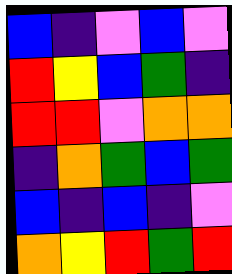[["blue", "indigo", "violet", "blue", "violet"], ["red", "yellow", "blue", "green", "indigo"], ["red", "red", "violet", "orange", "orange"], ["indigo", "orange", "green", "blue", "green"], ["blue", "indigo", "blue", "indigo", "violet"], ["orange", "yellow", "red", "green", "red"]]